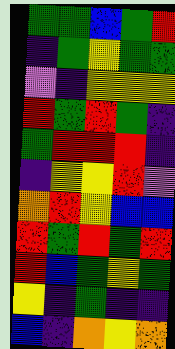[["green", "green", "blue", "green", "red"], ["indigo", "green", "yellow", "green", "green"], ["violet", "indigo", "yellow", "yellow", "yellow"], ["red", "green", "red", "green", "indigo"], ["green", "red", "red", "red", "indigo"], ["indigo", "yellow", "yellow", "red", "violet"], ["orange", "red", "yellow", "blue", "blue"], ["red", "green", "red", "green", "red"], ["red", "blue", "green", "yellow", "green"], ["yellow", "indigo", "green", "indigo", "indigo"], ["blue", "indigo", "orange", "yellow", "orange"]]